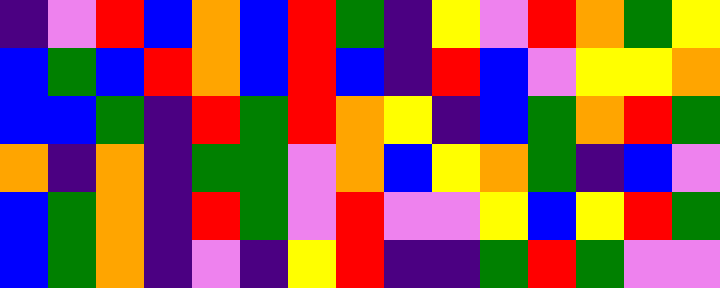[["indigo", "violet", "red", "blue", "orange", "blue", "red", "green", "indigo", "yellow", "violet", "red", "orange", "green", "yellow"], ["blue", "green", "blue", "red", "orange", "blue", "red", "blue", "indigo", "red", "blue", "violet", "yellow", "yellow", "orange"], ["blue", "blue", "green", "indigo", "red", "green", "red", "orange", "yellow", "indigo", "blue", "green", "orange", "red", "green"], ["orange", "indigo", "orange", "indigo", "green", "green", "violet", "orange", "blue", "yellow", "orange", "green", "indigo", "blue", "violet"], ["blue", "green", "orange", "indigo", "red", "green", "violet", "red", "violet", "violet", "yellow", "blue", "yellow", "red", "green"], ["blue", "green", "orange", "indigo", "violet", "indigo", "yellow", "red", "indigo", "indigo", "green", "red", "green", "violet", "violet"]]